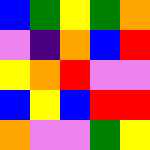[["blue", "green", "yellow", "green", "orange"], ["violet", "indigo", "orange", "blue", "red"], ["yellow", "orange", "red", "violet", "violet"], ["blue", "yellow", "blue", "red", "red"], ["orange", "violet", "violet", "green", "yellow"]]